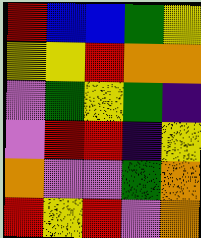[["red", "blue", "blue", "green", "yellow"], ["yellow", "yellow", "red", "orange", "orange"], ["violet", "green", "yellow", "green", "indigo"], ["violet", "red", "red", "indigo", "yellow"], ["orange", "violet", "violet", "green", "orange"], ["red", "yellow", "red", "violet", "orange"]]